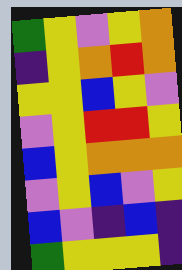[["green", "yellow", "violet", "yellow", "orange"], ["indigo", "yellow", "orange", "red", "orange"], ["yellow", "yellow", "blue", "yellow", "violet"], ["violet", "yellow", "red", "red", "yellow"], ["blue", "yellow", "orange", "orange", "orange"], ["violet", "yellow", "blue", "violet", "yellow"], ["blue", "violet", "indigo", "blue", "indigo"], ["green", "yellow", "yellow", "yellow", "indigo"]]